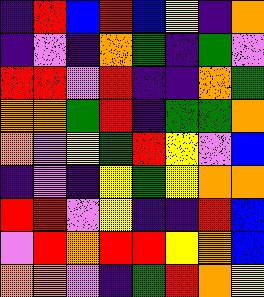[["indigo", "red", "blue", "red", "blue", "yellow", "indigo", "orange"], ["indigo", "violet", "indigo", "orange", "green", "indigo", "green", "violet"], ["red", "red", "violet", "red", "indigo", "indigo", "orange", "green"], ["orange", "orange", "green", "red", "indigo", "green", "green", "orange"], ["orange", "violet", "yellow", "green", "red", "yellow", "violet", "blue"], ["indigo", "violet", "indigo", "yellow", "green", "yellow", "orange", "orange"], ["red", "red", "violet", "yellow", "indigo", "indigo", "red", "blue"], ["violet", "red", "orange", "red", "red", "yellow", "orange", "blue"], ["orange", "orange", "violet", "indigo", "green", "red", "orange", "yellow"]]